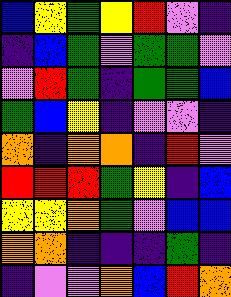[["blue", "yellow", "green", "yellow", "red", "violet", "indigo"], ["indigo", "blue", "green", "violet", "green", "green", "violet"], ["violet", "red", "green", "indigo", "green", "green", "blue"], ["green", "blue", "yellow", "indigo", "violet", "violet", "indigo"], ["orange", "indigo", "orange", "orange", "indigo", "red", "violet"], ["red", "red", "red", "green", "yellow", "indigo", "blue"], ["yellow", "yellow", "orange", "green", "violet", "blue", "blue"], ["orange", "orange", "indigo", "indigo", "indigo", "green", "indigo"], ["indigo", "violet", "violet", "orange", "blue", "red", "orange"]]